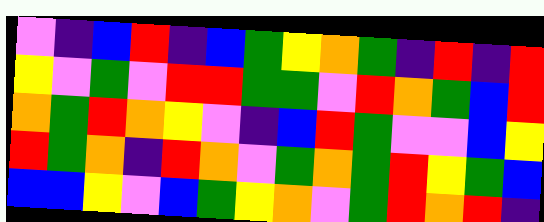[["violet", "indigo", "blue", "red", "indigo", "blue", "green", "yellow", "orange", "green", "indigo", "red", "indigo", "red"], ["yellow", "violet", "green", "violet", "red", "red", "green", "green", "violet", "red", "orange", "green", "blue", "red"], ["orange", "green", "red", "orange", "yellow", "violet", "indigo", "blue", "red", "green", "violet", "violet", "blue", "yellow"], ["red", "green", "orange", "indigo", "red", "orange", "violet", "green", "orange", "green", "red", "yellow", "green", "blue"], ["blue", "blue", "yellow", "violet", "blue", "green", "yellow", "orange", "violet", "green", "red", "orange", "red", "indigo"]]